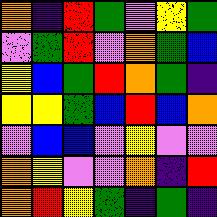[["orange", "indigo", "red", "green", "violet", "yellow", "green"], ["violet", "green", "red", "violet", "orange", "green", "blue"], ["yellow", "blue", "green", "red", "orange", "green", "indigo"], ["yellow", "yellow", "green", "blue", "red", "blue", "orange"], ["violet", "blue", "blue", "violet", "yellow", "violet", "violet"], ["orange", "yellow", "violet", "violet", "orange", "indigo", "red"], ["orange", "red", "yellow", "green", "indigo", "green", "indigo"]]